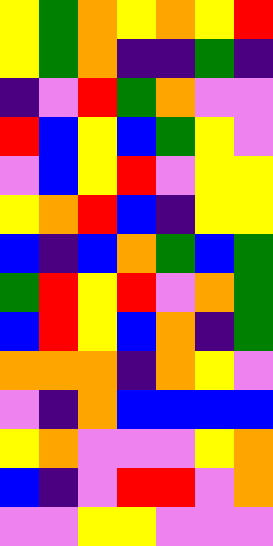[["yellow", "green", "orange", "yellow", "orange", "yellow", "red"], ["yellow", "green", "orange", "indigo", "indigo", "green", "indigo"], ["indigo", "violet", "red", "green", "orange", "violet", "violet"], ["red", "blue", "yellow", "blue", "green", "yellow", "violet"], ["violet", "blue", "yellow", "red", "violet", "yellow", "yellow"], ["yellow", "orange", "red", "blue", "indigo", "yellow", "yellow"], ["blue", "indigo", "blue", "orange", "green", "blue", "green"], ["green", "red", "yellow", "red", "violet", "orange", "green"], ["blue", "red", "yellow", "blue", "orange", "indigo", "green"], ["orange", "orange", "orange", "indigo", "orange", "yellow", "violet"], ["violet", "indigo", "orange", "blue", "blue", "blue", "blue"], ["yellow", "orange", "violet", "violet", "violet", "yellow", "orange"], ["blue", "indigo", "violet", "red", "red", "violet", "orange"], ["violet", "violet", "yellow", "yellow", "violet", "violet", "violet"]]